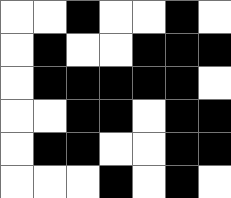[["white", "white", "black", "white", "white", "black", "white"], ["white", "black", "white", "white", "black", "black", "black"], ["white", "black", "black", "black", "black", "black", "white"], ["white", "white", "black", "black", "white", "black", "black"], ["white", "black", "black", "white", "white", "black", "black"], ["white", "white", "white", "black", "white", "black", "white"]]